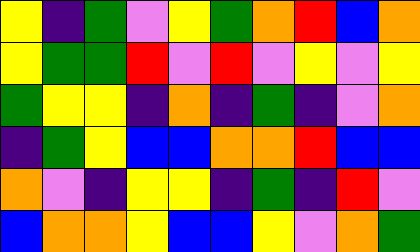[["yellow", "indigo", "green", "violet", "yellow", "green", "orange", "red", "blue", "orange"], ["yellow", "green", "green", "red", "violet", "red", "violet", "yellow", "violet", "yellow"], ["green", "yellow", "yellow", "indigo", "orange", "indigo", "green", "indigo", "violet", "orange"], ["indigo", "green", "yellow", "blue", "blue", "orange", "orange", "red", "blue", "blue"], ["orange", "violet", "indigo", "yellow", "yellow", "indigo", "green", "indigo", "red", "violet"], ["blue", "orange", "orange", "yellow", "blue", "blue", "yellow", "violet", "orange", "green"]]